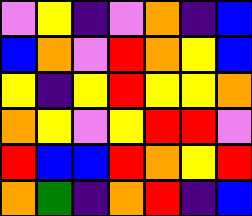[["violet", "yellow", "indigo", "violet", "orange", "indigo", "blue"], ["blue", "orange", "violet", "red", "orange", "yellow", "blue"], ["yellow", "indigo", "yellow", "red", "yellow", "yellow", "orange"], ["orange", "yellow", "violet", "yellow", "red", "red", "violet"], ["red", "blue", "blue", "red", "orange", "yellow", "red"], ["orange", "green", "indigo", "orange", "red", "indigo", "blue"]]